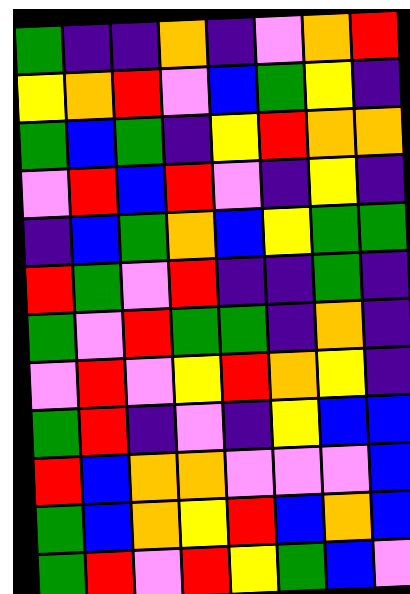[["green", "indigo", "indigo", "orange", "indigo", "violet", "orange", "red"], ["yellow", "orange", "red", "violet", "blue", "green", "yellow", "indigo"], ["green", "blue", "green", "indigo", "yellow", "red", "orange", "orange"], ["violet", "red", "blue", "red", "violet", "indigo", "yellow", "indigo"], ["indigo", "blue", "green", "orange", "blue", "yellow", "green", "green"], ["red", "green", "violet", "red", "indigo", "indigo", "green", "indigo"], ["green", "violet", "red", "green", "green", "indigo", "orange", "indigo"], ["violet", "red", "violet", "yellow", "red", "orange", "yellow", "indigo"], ["green", "red", "indigo", "violet", "indigo", "yellow", "blue", "blue"], ["red", "blue", "orange", "orange", "violet", "violet", "violet", "blue"], ["green", "blue", "orange", "yellow", "red", "blue", "orange", "blue"], ["green", "red", "violet", "red", "yellow", "green", "blue", "violet"]]